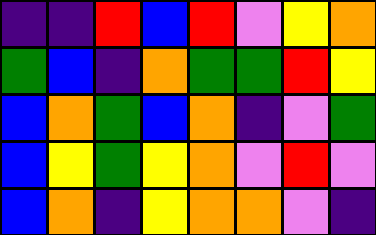[["indigo", "indigo", "red", "blue", "red", "violet", "yellow", "orange"], ["green", "blue", "indigo", "orange", "green", "green", "red", "yellow"], ["blue", "orange", "green", "blue", "orange", "indigo", "violet", "green"], ["blue", "yellow", "green", "yellow", "orange", "violet", "red", "violet"], ["blue", "orange", "indigo", "yellow", "orange", "orange", "violet", "indigo"]]